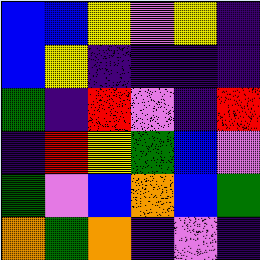[["blue", "blue", "yellow", "violet", "yellow", "indigo"], ["blue", "yellow", "indigo", "indigo", "indigo", "indigo"], ["green", "indigo", "red", "violet", "indigo", "red"], ["indigo", "red", "yellow", "green", "blue", "violet"], ["green", "violet", "blue", "orange", "blue", "green"], ["orange", "green", "orange", "indigo", "violet", "indigo"]]